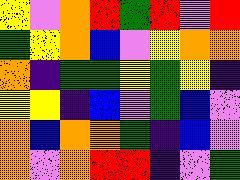[["yellow", "violet", "orange", "red", "green", "red", "violet", "red"], ["green", "yellow", "orange", "blue", "violet", "yellow", "orange", "orange"], ["orange", "indigo", "green", "green", "yellow", "green", "yellow", "indigo"], ["yellow", "yellow", "indigo", "blue", "violet", "green", "blue", "violet"], ["orange", "blue", "orange", "orange", "green", "indigo", "blue", "violet"], ["orange", "violet", "orange", "red", "red", "indigo", "violet", "green"]]